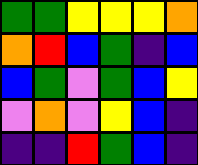[["green", "green", "yellow", "yellow", "yellow", "orange"], ["orange", "red", "blue", "green", "indigo", "blue"], ["blue", "green", "violet", "green", "blue", "yellow"], ["violet", "orange", "violet", "yellow", "blue", "indigo"], ["indigo", "indigo", "red", "green", "blue", "indigo"]]